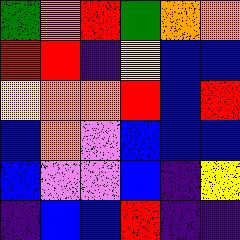[["green", "orange", "red", "green", "orange", "orange"], ["red", "red", "indigo", "yellow", "blue", "blue"], ["yellow", "orange", "orange", "red", "blue", "red"], ["blue", "orange", "violet", "blue", "blue", "blue"], ["blue", "violet", "violet", "blue", "indigo", "yellow"], ["indigo", "blue", "blue", "red", "indigo", "indigo"]]